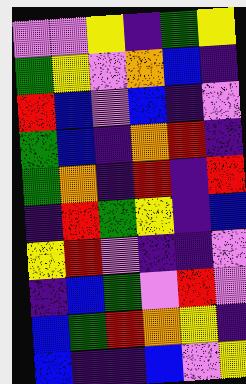[["violet", "violet", "yellow", "indigo", "green", "yellow"], ["green", "yellow", "violet", "orange", "blue", "indigo"], ["red", "blue", "violet", "blue", "indigo", "violet"], ["green", "blue", "indigo", "orange", "red", "indigo"], ["green", "orange", "indigo", "red", "indigo", "red"], ["indigo", "red", "green", "yellow", "indigo", "blue"], ["yellow", "red", "violet", "indigo", "indigo", "violet"], ["indigo", "blue", "green", "violet", "red", "violet"], ["blue", "green", "red", "orange", "yellow", "indigo"], ["blue", "indigo", "indigo", "blue", "violet", "yellow"]]